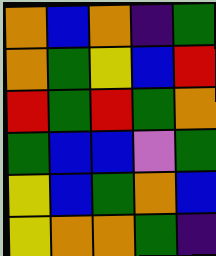[["orange", "blue", "orange", "indigo", "green"], ["orange", "green", "yellow", "blue", "red"], ["red", "green", "red", "green", "orange"], ["green", "blue", "blue", "violet", "green"], ["yellow", "blue", "green", "orange", "blue"], ["yellow", "orange", "orange", "green", "indigo"]]